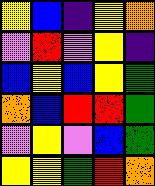[["yellow", "blue", "indigo", "yellow", "orange"], ["violet", "red", "violet", "yellow", "indigo"], ["blue", "yellow", "blue", "yellow", "green"], ["orange", "blue", "red", "red", "green"], ["violet", "yellow", "violet", "blue", "green"], ["yellow", "yellow", "green", "red", "orange"]]